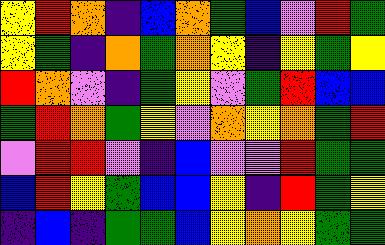[["yellow", "red", "orange", "indigo", "blue", "orange", "green", "blue", "violet", "red", "green"], ["yellow", "green", "indigo", "orange", "green", "orange", "yellow", "indigo", "yellow", "green", "yellow"], ["red", "orange", "violet", "indigo", "green", "yellow", "violet", "green", "red", "blue", "blue"], ["green", "red", "orange", "green", "yellow", "violet", "orange", "yellow", "orange", "green", "red"], ["violet", "red", "red", "violet", "indigo", "blue", "violet", "violet", "red", "green", "green"], ["blue", "red", "yellow", "green", "blue", "blue", "yellow", "indigo", "red", "green", "yellow"], ["indigo", "blue", "indigo", "green", "green", "blue", "yellow", "orange", "yellow", "green", "green"]]